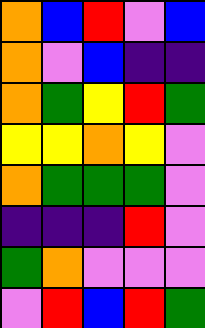[["orange", "blue", "red", "violet", "blue"], ["orange", "violet", "blue", "indigo", "indigo"], ["orange", "green", "yellow", "red", "green"], ["yellow", "yellow", "orange", "yellow", "violet"], ["orange", "green", "green", "green", "violet"], ["indigo", "indigo", "indigo", "red", "violet"], ["green", "orange", "violet", "violet", "violet"], ["violet", "red", "blue", "red", "green"]]